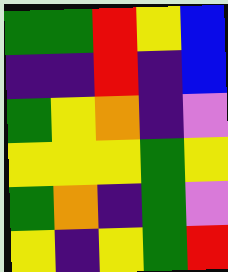[["green", "green", "red", "yellow", "blue"], ["indigo", "indigo", "red", "indigo", "blue"], ["green", "yellow", "orange", "indigo", "violet"], ["yellow", "yellow", "yellow", "green", "yellow"], ["green", "orange", "indigo", "green", "violet"], ["yellow", "indigo", "yellow", "green", "red"]]